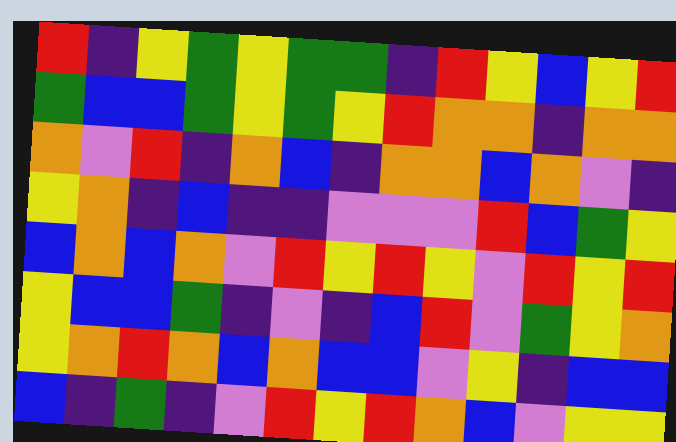[["red", "indigo", "yellow", "green", "yellow", "green", "green", "indigo", "red", "yellow", "blue", "yellow", "red"], ["green", "blue", "blue", "green", "yellow", "green", "yellow", "red", "orange", "orange", "indigo", "orange", "orange"], ["orange", "violet", "red", "indigo", "orange", "blue", "indigo", "orange", "orange", "blue", "orange", "violet", "indigo"], ["yellow", "orange", "indigo", "blue", "indigo", "indigo", "violet", "violet", "violet", "red", "blue", "green", "yellow"], ["blue", "orange", "blue", "orange", "violet", "red", "yellow", "red", "yellow", "violet", "red", "yellow", "red"], ["yellow", "blue", "blue", "green", "indigo", "violet", "indigo", "blue", "red", "violet", "green", "yellow", "orange"], ["yellow", "orange", "red", "orange", "blue", "orange", "blue", "blue", "violet", "yellow", "indigo", "blue", "blue"], ["blue", "indigo", "green", "indigo", "violet", "red", "yellow", "red", "orange", "blue", "violet", "yellow", "yellow"]]